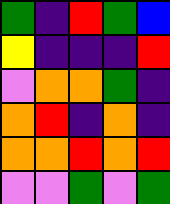[["green", "indigo", "red", "green", "blue"], ["yellow", "indigo", "indigo", "indigo", "red"], ["violet", "orange", "orange", "green", "indigo"], ["orange", "red", "indigo", "orange", "indigo"], ["orange", "orange", "red", "orange", "red"], ["violet", "violet", "green", "violet", "green"]]